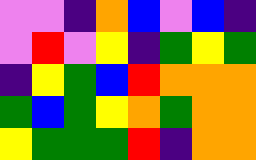[["violet", "violet", "indigo", "orange", "blue", "violet", "blue", "indigo"], ["violet", "red", "violet", "yellow", "indigo", "green", "yellow", "green"], ["indigo", "yellow", "green", "blue", "red", "orange", "orange", "orange"], ["green", "blue", "green", "yellow", "orange", "green", "orange", "orange"], ["yellow", "green", "green", "green", "red", "indigo", "orange", "orange"]]